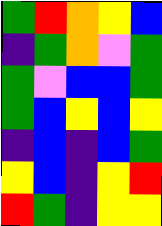[["green", "red", "orange", "yellow", "blue"], ["indigo", "green", "orange", "violet", "green"], ["green", "violet", "blue", "blue", "green"], ["green", "blue", "yellow", "blue", "yellow"], ["indigo", "blue", "indigo", "blue", "green"], ["yellow", "blue", "indigo", "yellow", "red"], ["red", "green", "indigo", "yellow", "yellow"]]